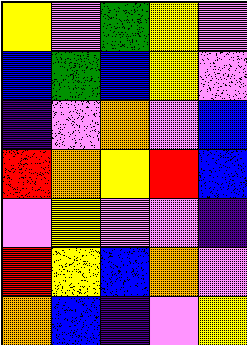[["yellow", "violet", "green", "yellow", "violet"], ["blue", "green", "blue", "yellow", "violet"], ["indigo", "violet", "orange", "violet", "blue"], ["red", "orange", "yellow", "red", "blue"], ["violet", "yellow", "violet", "violet", "indigo"], ["red", "yellow", "blue", "orange", "violet"], ["orange", "blue", "indigo", "violet", "yellow"]]